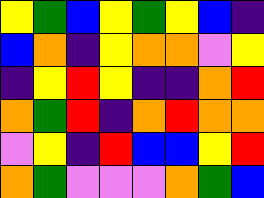[["yellow", "green", "blue", "yellow", "green", "yellow", "blue", "indigo"], ["blue", "orange", "indigo", "yellow", "orange", "orange", "violet", "yellow"], ["indigo", "yellow", "red", "yellow", "indigo", "indigo", "orange", "red"], ["orange", "green", "red", "indigo", "orange", "red", "orange", "orange"], ["violet", "yellow", "indigo", "red", "blue", "blue", "yellow", "red"], ["orange", "green", "violet", "violet", "violet", "orange", "green", "blue"]]